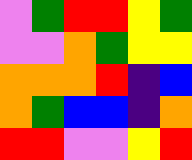[["violet", "green", "red", "red", "yellow", "green"], ["violet", "violet", "orange", "green", "yellow", "yellow"], ["orange", "orange", "orange", "red", "indigo", "blue"], ["orange", "green", "blue", "blue", "indigo", "orange"], ["red", "red", "violet", "violet", "yellow", "red"]]